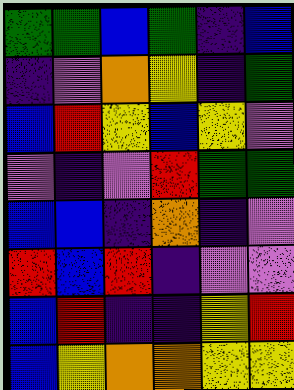[["green", "green", "blue", "green", "indigo", "blue"], ["indigo", "violet", "orange", "yellow", "indigo", "green"], ["blue", "red", "yellow", "blue", "yellow", "violet"], ["violet", "indigo", "violet", "red", "green", "green"], ["blue", "blue", "indigo", "orange", "indigo", "violet"], ["red", "blue", "red", "indigo", "violet", "violet"], ["blue", "red", "indigo", "indigo", "yellow", "red"], ["blue", "yellow", "orange", "orange", "yellow", "yellow"]]